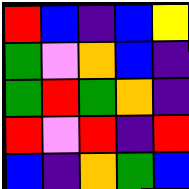[["red", "blue", "indigo", "blue", "yellow"], ["green", "violet", "orange", "blue", "indigo"], ["green", "red", "green", "orange", "indigo"], ["red", "violet", "red", "indigo", "red"], ["blue", "indigo", "orange", "green", "blue"]]